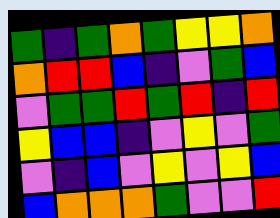[["green", "indigo", "green", "orange", "green", "yellow", "yellow", "orange"], ["orange", "red", "red", "blue", "indigo", "violet", "green", "blue"], ["violet", "green", "green", "red", "green", "red", "indigo", "red"], ["yellow", "blue", "blue", "indigo", "violet", "yellow", "violet", "green"], ["violet", "indigo", "blue", "violet", "yellow", "violet", "yellow", "blue"], ["blue", "orange", "orange", "orange", "green", "violet", "violet", "red"]]